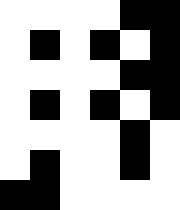[["white", "white", "white", "white", "black", "black"], ["white", "black", "white", "black", "white", "black"], ["white", "white", "white", "white", "black", "black"], ["white", "black", "white", "black", "white", "black"], ["white", "white", "white", "white", "black", "white"], ["white", "black", "white", "white", "black", "white"], ["black", "black", "white", "white", "white", "white"]]